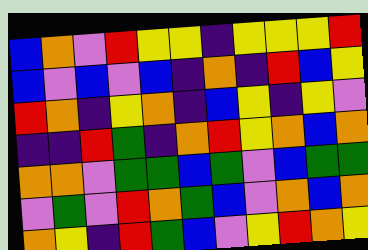[["blue", "orange", "violet", "red", "yellow", "yellow", "indigo", "yellow", "yellow", "yellow", "red"], ["blue", "violet", "blue", "violet", "blue", "indigo", "orange", "indigo", "red", "blue", "yellow"], ["red", "orange", "indigo", "yellow", "orange", "indigo", "blue", "yellow", "indigo", "yellow", "violet"], ["indigo", "indigo", "red", "green", "indigo", "orange", "red", "yellow", "orange", "blue", "orange"], ["orange", "orange", "violet", "green", "green", "blue", "green", "violet", "blue", "green", "green"], ["violet", "green", "violet", "red", "orange", "green", "blue", "violet", "orange", "blue", "orange"], ["orange", "yellow", "indigo", "red", "green", "blue", "violet", "yellow", "red", "orange", "yellow"]]